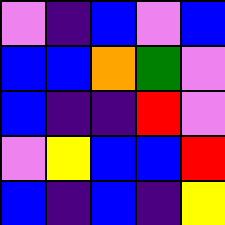[["violet", "indigo", "blue", "violet", "blue"], ["blue", "blue", "orange", "green", "violet"], ["blue", "indigo", "indigo", "red", "violet"], ["violet", "yellow", "blue", "blue", "red"], ["blue", "indigo", "blue", "indigo", "yellow"]]